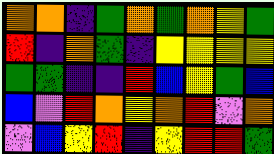[["orange", "orange", "indigo", "green", "orange", "green", "orange", "yellow", "green"], ["red", "indigo", "orange", "green", "indigo", "yellow", "yellow", "yellow", "yellow"], ["green", "green", "indigo", "indigo", "red", "blue", "yellow", "green", "blue"], ["blue", "violet", "red", "orange", "yellow", "orange", "red", "violet", "orange"], ["violet", "blue", "yellow", "red", "indigo", "yellow", "red", "red", "green"]]